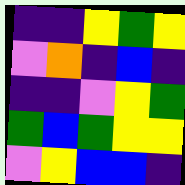[["indigo", "indigo", "yellow", "green", "yellow"], ["violet", "orange", "indigo", "blue", "indigo"], ["indigo", "indigo", "violet", "yellow", "green"], ["green", "blue", "green", "yellow", "yellow"], ["violet", "yellow", "blue", "blue", "indigo"]]